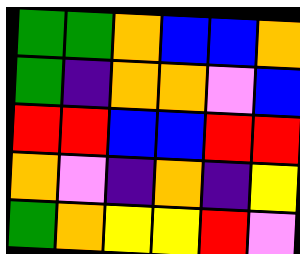[["green", "green", "orange", "blue", "blue", "orange"], ["green", "indigo", "orange", "orange", "violet", "blue"], ["red", "red", "blue", "blue", "red", "red"], ["orange", "violet", "indigo", "orange", "indigo", "yellow"], ["green", "orange", "yellow", "yellow", "red", "violet"]]